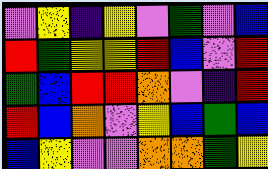[["violet", "yellow", "indigo", "yellow", "violet", "green", "violet", "blue"], ["red", "green", "yellow", "yellow", "red", "blue", "violet", "red"], ["green", "blue", "red", "red", "orange", "violet", "indigo", "red"], ["red", "blue", "orange", "violet", "yellow", "blue", "green", "blue"], ["blue", "yellow", "violet", "violet", "orange", "orange", "green", "yellow"]]